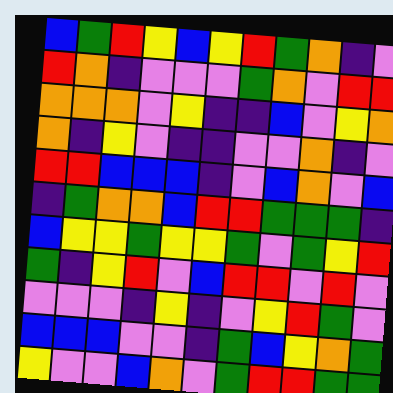[["blue", "green", "red", "yellow", "blue", "yellow", "red", "green", "orange", "indigo", "violet"], ["red", "orange", "indigo", "violet", "violet", "violet", "green", "orange", "violet", "red", "red"], ["orange", "orange", "orange", "violet", "yellow", "indigo", "indigo", "blue", "violet", "yellow", "orange"], ["orange", "indigo", "yellow", "violet", "indigo", "indigo", "violet", "violet", "orange", "indigo", "violet"], ["red", "red", "blue", "blue", "blue", "indigo", "violet", "blue", "orange", "violet", "blue"], ["indigo", "green", "orange", "orange", "blue", "red", "red", "green", "green", "green", "indigo"], ["blue", "yellow", "yellow", "green", "yellow", "yellow", "green", "violet", "green", "yellow", "red"], ["green", "indigo", "yellow", "red", "violet", "blue", "red", "red", "violet", "red", "violet"], ["violet", "violet", "violet", "indigo", "yellow", "indigo", "violet", "yellow", "red", "green", "violet"], ["blue", "blue", "blue", "violet", "violet", "indigo", "green", "blue", "yellow", "orange", "green"], ["yellow", "violet", "violet", "blue", "orange", "violet", "green", "red", "red", "green", "green"]]